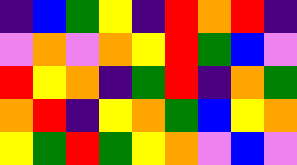[["indigo", "blue", "green", "yellow", "indigo", "red", "orange", "red", "indigo"], ["violet", "orange", "violet", "orange", "yellow", "red", "green", "blue", "violet"], ["red", "yellow", "orange", "indigo", "green", "red", "indigo", "orange", "green"], ["orange", "red", "indigo", "yellow", "orange", "green", "blue", "yellow", "orange"], ["yellow", "green", "red", "green", "yellow", "orange", "violet", "blue", "violet"]]